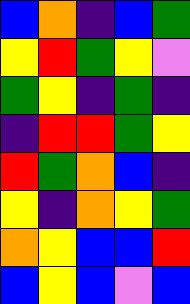[["blue", "orange", "indigo", "blue", "green"], ["yellow", "red", "green", "yellow", "violet"], ["green", "yellow", "indigo", "green", "indigo"], ["indigo", "red", "red", "green", "yellow"], ["red", "green", "orange", "blue", "indigo"], ["yellow", "indigo", "orange", "yellow", "green"], ["orange", "yellow", "blue", "blue", "red"], ["blue", "yellow", "blue", "violet", "blue"]]